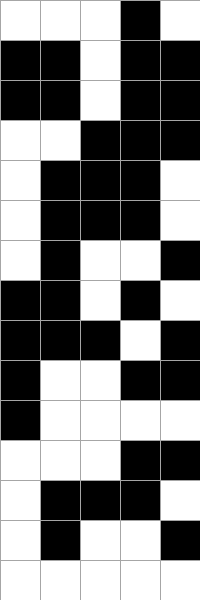[["white", "white", "white", "black", "white"], ["black", "black", "white", "black", "black"], ["black", "black", "white", "black", "black"], ["white", "white", "black", "black", "black"], ["white", "black", "black", "black", "white"], ["white", "black", "black", "black", "white"], ["white", "black", "white", "white", "black"], ["black", "black", "white", "black", "white"], ["black", "black", "black", "white", "black"], ["black", "white", "white", "black", "black"], ["black", "white", "white", "white", "white"], ["white", "white", "white", "black", "black"], ["white", "black", "black", "black", "white"], ["white", "black", "white", "white", "black"], ["white", "white", "white", "white", "white"]]